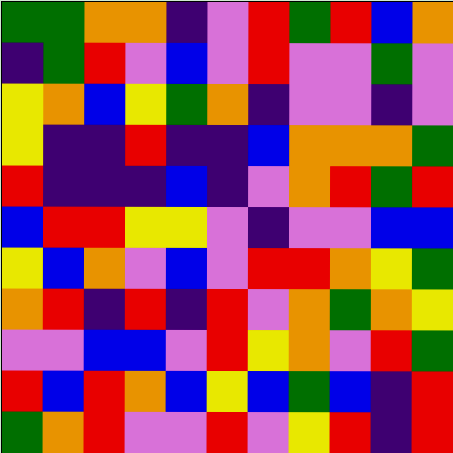[["green", "green", "orange", "orange", "indigo", "violet", "red", "green", "red", "blue", "orange"], ["indigo", "green", "red", "violet", "blue", "violet", "red", "violet", "violet", "green", "violet"], ["yellow", "orange", "blue", "yellow", "green", "orange", "indigo", "violet", "violet", "indigo", "violet"], ["yellow", "indigo", "indigo", "red", "indigo", "indigo", "blue", "orange", "orange", "orange", "green"], ["red", "indigo", "indigo", "indigo", "blue", "indigo", "violet", "orange", "red", "green", "red"], ["blue", "red", "red", "yellow", "yellow", "violet", "indigo", "violet", "violet", "blue", "blue"], ["yellow", "blue", "orange", "violet", "blue", "violet", "red", "red", "orange", "yellow", "green"], ["orange", "red", "indigo", "red", "indigo", "red", "violet", "orange", "green", "orange", "yellow"], ["violet", "violet", "blue", "blue", "violet", "red", "yellow", "orange", "violet", "red", "green"], ["red", "blue", "red", "orange", "blue", "yellow", "blue", "green", "blue", "indigo", "red"], ["green", "orange", "red", "violet", "violet", "red", "violet", "yellow", "red", "indigo", "red"]]